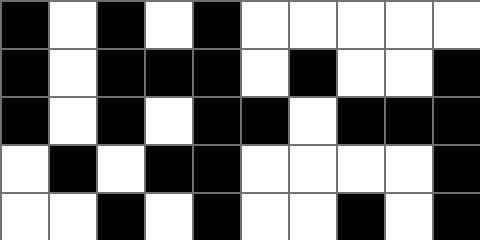[["black", "white", "black", "white", "black", "white", "white", "white", "white", "white"], ["black", "white", "black", "black", "black", "white", "black", "white", "white", "black"], ["black", "white", "black", "white", "black", "black", "white", "black", "black", "black"], ["white", "black", "white", "black", "black", "white", "white", "white", "white", "black"], ["white", "white", "black", "white", "black", "white", "white", "black", "white", "black"]]